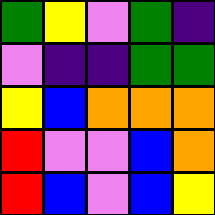[["green", "yellow", "violet", "green", "indigo"], ["violet", "indigo", "indigo", "green", "green"], ["yellow", "blue", "orange", "orange", "orange"], ["red", "violet", "violet", "blue", "orange"], ["red", "blue", "violet", "blue", "yellow"]]